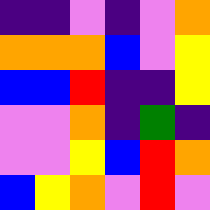[["indigo", "indigo", "violet", "indigo", "violet", "orange"], ["orange", "orange", "orange", "blue", "violet", "yellow"], ["blue", "blue", "red", "indigo", "indigo", "yellow"], ["violet", "violet", "orange", "indigo", "green", "indigo"], ["violet", "violet", "yellow", "blue", "red", "orange"], ["blue", "yellow", "orange", "violet", "red", "violet"]]